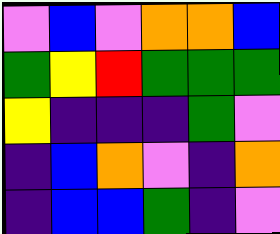[["violet", "blue", "violet", "orange", "orange", "blue"], ["green", "yellow", "red", "green", "green", "green"], ["yellow", "indigo", "indigo", "indigo", "green", "violet"], ["indigo", "blue", "orange", "violet", "indigo", "orange"], ["indigo", "blue", "blue", "green", "indigo", "violet"]]